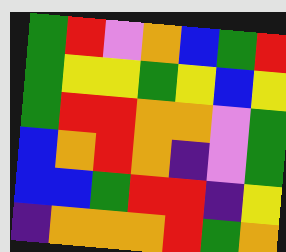[["green", "red", "violet", "orange", "blue", "green", "red"], ["green", "yellow", "yellow", "green", "yellow", "blue", "yellow"], ["green", "red", "red", "orange", "orange", "violet", "green"], ["blue", "orange", "red", "orange", "indigo", "violet", "green"], ["blue", "blue", "green", "red", "red", "indigo", "yellow"], ["indigo", "orange", "orange", "orange", "red", "green", "orange"]]